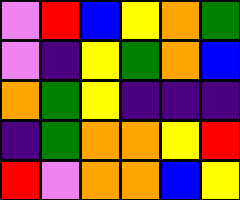[["violet", "red", "blue", "yellow", "orange", "green"], ["violet", "indigo", "yellow", "green", "orange", "blue"], ["orange", "green", "yellow", "indigo", "indigo", "indigo"], ["indigo", "green", "orange", "orange", "yellow", "red"], ["red", "violet", "orange", "orange", "blue", "yellow"]]